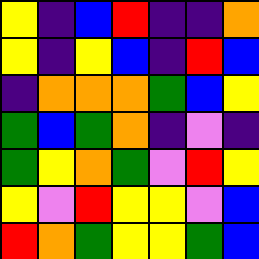[["yellow", "indigo", "blue", "red", "indigo", "indigo", "orange"], ["yellow", "indigo", "yellow", "blue", "indigo", "red", "blue"], ["indigo", "orange", "orange", "orange", "green", "blue", "yellow"], ["green", "blue", "green", "orange", "indigo", "violet", "indigo"], ["green", "yellow", "orange", "green", "violet", "red", "yellow"], ["yellow", "violet", "red", "yellow", "yellow", "violet", "blue"], ["red", "orange", "green", "yellow", "yellow", "green", "blue"]]